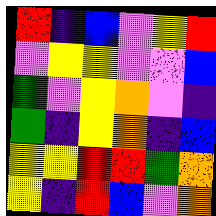[["red", "indigo", "blue", "violet", "yellow", "red"], ["violet", "yellow", "yellow", "violet", "violet", "blue"], ["green", "violet", "yellow", "orange", "violet", "indigo"], ["green", "indigo", "yellow", "orange", "indigo", "blue"], ["yellow", "yellow", "red", "red", "green", "orange"], ["yellow", "indigo", "red", "blue", "violet", "orange"]]